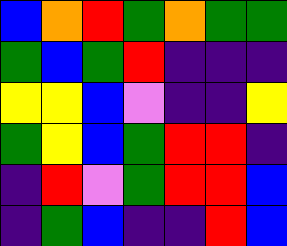[["blue", "orange", "red", "green", "orange", "green", "green"], ["green", "blue", "green", "red", "indigo", "indigo", "indigo"], ["yellow", "yellow", "blue", "violet", "indigo", "indigo", "yellow"], ["green", "yellow", "blue", "green", "red", "red", "indigo"], ["indigo", "red", "violet", "green", "red", "red", "blue"], ["indigo", "green", "blue", "indigo", "indigo", "red", "blue"]]